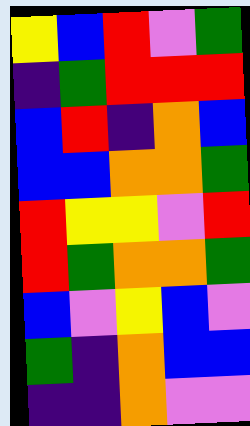[["yellow", "blue", "red", "violet", "green"], ["indigo", "green", "red", "red", "red"], ["blue", "red", "indigo", "orange", "blue"], ["blue", "blue", "orange", "orange", "green"], ["red", "yellow", "yellow", "violet", "red"], ["red", "green", "orange", "orange", "green"], ["blue", "violet", "yellow", "blue", "violet"], ["green", "indigo", "orange", "blue", "blue"], ["indigo", "indigo", "orange", "violet", "violet"]]